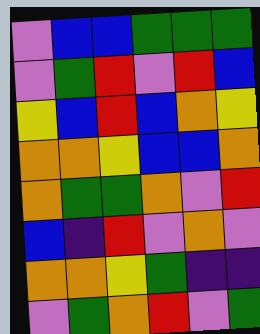[["violet", "blue", "blue", "green", "green", "green"], ["violet", "green", "red", "violet", "red", "blue"], ["yellow", "blue", "red", "blue", "orange", "yellow"], ["orange", "orange", "yellow", "blue", "blue", "orange"], ["orange", "green", "green", "orange", "violet", "red"], ["blue", "indigo", "red", "violet", "orange", "violet"], ["orange", "orange", "yellow", "green", "indigo", "indigo"], ["violet", "green", "orange", "red", "violet", "green"]]